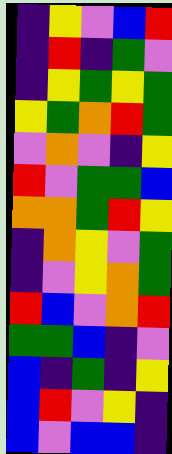[["indigo", "yellow", "violet", "blue", "red"], ["indigo", "red", "indigo", "green", "violet"], ["indigo", "yellow", "green", "yellow", "green"], ["yellow", "green", "orange", "red", "green"], ["violet", "orange", "violet", "indigo", "yellow"], ["red", "violet", "green", "green", "blue"], ["orange", "orange", "green", "red", "yellow"], ["indigo", "orange", "yellow", "violet", "green"], ["indigo", "violet", "yellow", "orange", "green"], ["red", "blue", "violet", "orange", "red"], ["green", "green", "blue", "indigo", "violet"], ["blue", "indigo", "green", "indigo", "yellow"], ["blue", "red", "violet", "yellow", "indigo"], ["blue", "violet", "blue", "blue", "indigo"]]